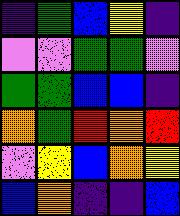[["indigo", "green", "blue", "yellow", "indigo"], ["violet", "violet", "green", "green", "violet"], ["green", "green", "blue", "blue", "indigo"], ["orange", "green", "red", "orange", "red"], ["violet", "yellow", "blue", "orange", "yellow"], ["blue", "orange", "indigo", "indigo", "blue"]]